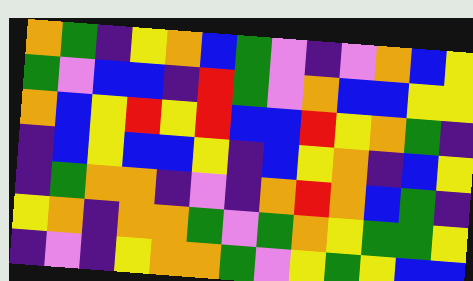[["orange", "green", "indigo", "yellow", "orange", "blue", "green", "violet", "indigo", "violet", "orange", "blue", "yellow"], ["green", "violet", "blue", "blue", "indigo", "red", "green", "violet", "orange", "blue", "blue", "yellow", "yellow"], ["orange", "blue", "yellow", "red", "yellow", "red", "blue", "blue", "red", "yellow", "orange", "green", "indigo"], ["indigo", "blue", "yellow", "blue", "blue", "yellow", "indigo", "blue", "yellow", "orange", "indigo", "blue", "yellow"], ["indigo", "green", "orange", "orange", "indigo", "violet", "indigo", "orange", "red", "orange", "blue", "green", "indigo"], ["yellow", "orange", "indigo", "orange", "orange", "green", "violet", "green", "orange", "yellow", "green", "green", "yellow"], ["indigo", "violet", "indigo", "yellow", "orange", "orange", "green", "violet", "yellow", "green", "yellow", "blue", "blue"]]